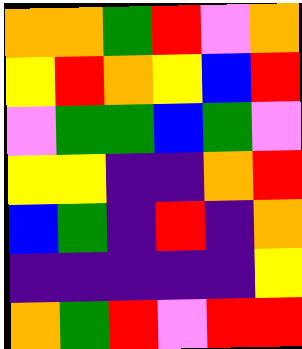[["orange", "orange", "green", "red", "violet", "orange"], ["yellow", "red", "orange", "yellow", "blue", "red"], ["violet", "green", "green", "blue", "green", "violet"], ["yellow", "yellow", "indigo", "indigo", "orange", "red"], ["blue", "green", "indigo", "red", "indigo", "orange"], ["indigo", "indigo", "indigo", "indigo", "indigo", "yellow"], ["orange", "green", "red", "violet", "red", "red"]]